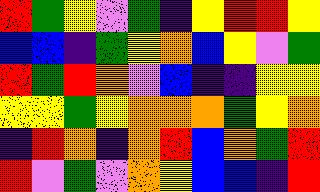[["red", "green", "yellow", "violet", "green", "indigo", "yellow", "red", "red", "yellow"], ["blue", "blue", "indigo", "green", "yellow", "orange", "blue", "yellow", "violet", "green"], ["red", "green", "red", "orange", "violet", "blue", "indigo", "indigo", "yellow", "yellow"], ["yellow", "yellow", "green", "yellow", "orange", "orange", "orange", "green", "yellow", "orange"], ["indigo", "red", "orange", "indigo", "orange", "red", "blue", "orange", "green", "red"], ["red", "violet", "green", "violet", "orange", "yellow", "blue", "blue", "indigo", "red"]]